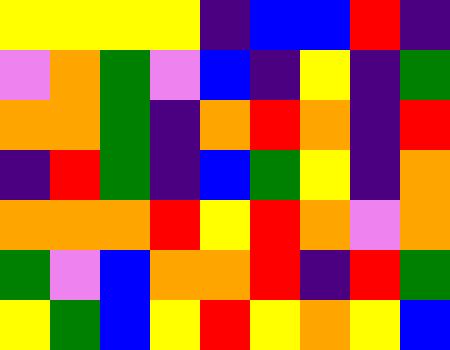[["yellow", "yellow", "yellow", "yellow", "indigo", "blue", "blue", "red", "indigo"], ["violet", "orange", "green", "violet", "blue", "indigo", "yellow", "indigo", "green"], ["orange", "orange", "green", "indigo", "orange", "red", "orange", "indigo", "red"], ["indigo", "red", "green", "indigo", "blue", "green", "yellow", "indigo", "orange"], ["orange", "orange", "orange", "red", "yellow", "red", "orange", "violet", "orange"], ["green", "violet", "blue", "orange", "orange", "red", "indigo", "red", "green"], ["yellow", "green", "blue", "yellow", "red", "yellow", "orange", "yellow", "blue"]]